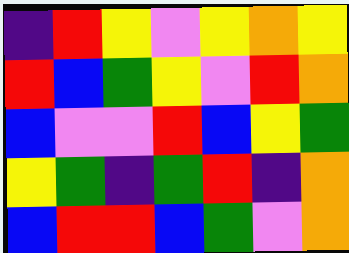[["indigo", "red", "yellow", "violet", "yellow", "orange", "yellow"], ["red", "blue", "green", "yellow", "violet", "red", "orange"], ["blue", "violet", "violet", "red", "blue", "yellow", "green"], ["yellow", "green", "indigo", "green", "red", "indigo", "orange"], ["blue", "red", "red", "blue", "green", "violet", "orange"]]